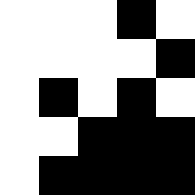[["white", "white", "white", "black", "white"], ["white", "white", "white", "white", "black"], ["white", "black", "white", "black", "white"], ["white", "white", "black", "black", "black"], ["white", "black", "black", "black", "black"]]